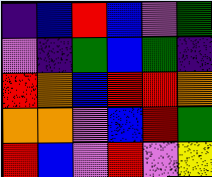[["indigo", "blue", "red", "blue", "violet", "green"], ["violet", "indigo", "green", "blue", "green", "indigo"], ["red", "orange", "blue", "red", "red", "orange"], ["orange", "orange", "violet", "blue", "red", "green"], ["red", "blue", "violet", "red", "violet", "yellow"]]